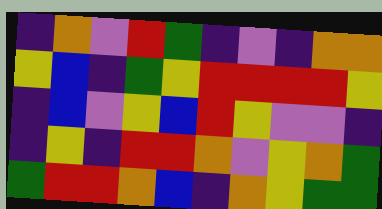[["indigo", "orange", "violet", "red", "green", "indigo", "violet", "indigo", "orange", "orange"], ["yellow", "blue", "indigo", "green", "yellow", "red", "red", "red", "red", "yellow"], ["indigo", "blue", "violet", "yellow", "blue", "red", "yellow", "violet", "violet", "indigo"], ["indigo", "yellow", "indigo", "red", "red", "orange", "violet", "yellow", "orange", "green"], ["green", "red", "red", "orange", "blue", "indigo", "orange", "yellow", "green", "green"]]